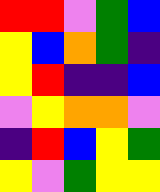[["red", "red", "violet", "green", "blue"], ["yellow", "blue", "orange", "green", "indigo"], ["yellow", "red", "indigo", "indigo", "blue"], ["violet", "yellow", "orange", "orange", "violet"], ["indigo", "red", "blue", "yellow", "green"], ["yellow", "violet", "green", "yellow", "yellow"]]